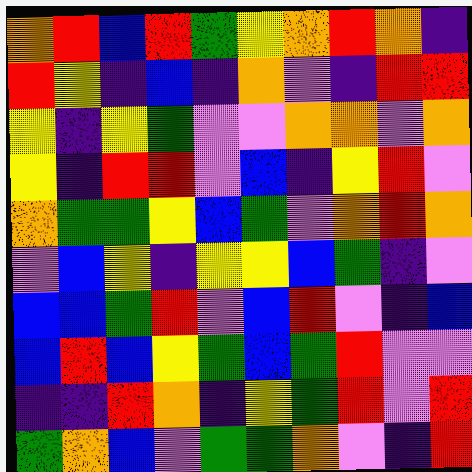[["orange", "red", "blue", "red", "green", "yellow", "orange", "red", "orange", "indigo"], ["red", "yellow", "indigo", "blue", "indigo", "orange", "violet", "indigo", "red", "red"], ["yellow", "indigo", "yellow", "green", "violet", "violet", "orange", "orange", "violet", "orange"], ["yellow", "indigo", "red", "red", "violet", "blue", "indigo", "yellow", "red", "violet"], ["orange", "green", "green", "yellow", "blue", "green", "violet", "orange", "red", "orange"], ["violet", "blue", "yellow", "indigo", "yellow", "yellow", "blue", "green", "indigo", "violet"], ["blue", "blue", "green", "red", "violet", "blue", "red", "violet", "indigo", "blue"], ["blue", "red", "blue", "yellow", "green", "blue", "green", "red", "violet", "violet"], ["indigo", "indigo", "red", "orange", "indigo", "yellow", "green", "red", "violet", "red"], ["green", "orange", "blue", "violet", "green", "green", "orange", "violet", "indigo", "red"]]